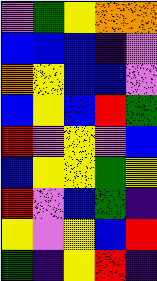[["violet", "green", "yellow", "orange", "orange"], ["blue", "blue", "blue", "indigo", "violet"], ["orange", "yellow", "blue", "blue", "violet"], ["blue", "yellow", "blue", "red", "green"], ["red", "violet", "yellow", "violet", "blue"], ["blue", "yellow", "yellow", "green", "yellow"], ["red", "violet", "blue", "green", "indigo"], ["yellow", "violet", "yellow", "blue", "red"], ["green", "indigo", "yellow", "red", "indigo"]]